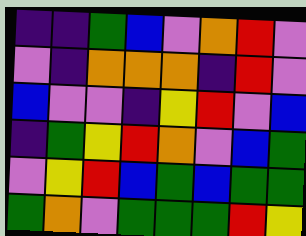[["indigo", "indigo", "green", "blue", "violet", "orange", "red", "violet"], ["violet", "indigo", "orange", "orange", "orange", "indigo", "red", "violet"], ["blue", "violet", "violet", "indigo", "yellow", "red", "violet", "blue"], ["indigo", "green", "yellow", "red", "orange", "violet", "blue", "green"], ["violet", "yellow", "red", "blue", "green", "blue", "green", "green"], ["green", "orange", "violet", "green", "green", "green", "red", "yellow"]]